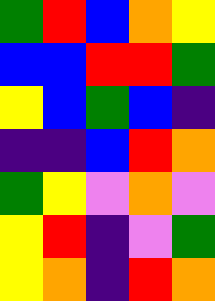[["green", "red", "blue", "orange", "yellow"], ["blue", "blue", "red", "red", "green"], ["yellow", "blue", "green", "blue", "indigo"], ["indigo", "indigo", "blue", "red", "orange"], ["green", "yellow", "violet", "orange", "violet"], ["yellow", "red", "indigo", "violet", "green"], ["yellow", "orange", "indigo", "red", "orange"]]